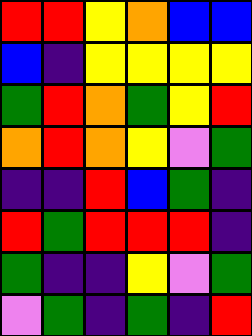[["red", "red", "yellow", "orange", "blue", "blue"], ["blue", "indigo", "yellow", "yellow", "yellow", "yellow"], ["green", "red", "orange", "green", "yellow", "red"], ["orange", "red", "orange", "yellow", "violet", "green"], ["indigo", "indigo", "red", "blue", "green", "indigo"], ["red", "green", "red", "red", "red", "indigo"], ["green", "indigo", "indigo", "yellow", "violet", "green"], ["violet", "green", "indigo", "green", "indigo", "red"]]